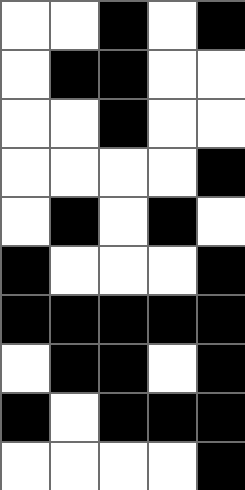[["white", "white", "black", "white", "black"], ["white", "black", "black", "white", "white"], ["white", "white", "black", "white", "white"], ["white", "white", "white", "white", "black"], ["white", "black", "white", "black", "white"], ["black", "white", "white", "white", "black"], ["black", "black", "black", "black", "black"], ["white", "black", "black", "white", "black"], ["black", "white", "black", "black", "black"], ["white", "white", "white", "white", "black"]]